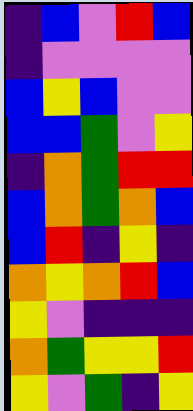[["indigo", "blue", "violet", "red", "blue"], ["indigo", "violet", "violet", "violet", "violet"], ["blue", "yellow", "blue", "violet", "violet"], ["blue", "blue", "green", "violet", "yellow"], ["indigo", "orange", "green", "red", "red"], ["blue", "orange", "green", "orange", "blue"], ["blue", "red", "indigo", "yellow", "indigo"], ["orange", "yellow", "orange", "red", "blue"], ["yellow", "violet", "indigo", "indigo", "indigo"], ["orange", "green", "yellow", "yellow", "red"], ["yellow", "violet", "green", "indigo", "yellow"]]